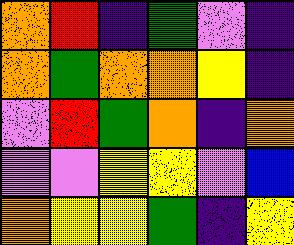[["orange", "red", "indigo", "green", "violet", "indigo"], ["orange", "green", "orange", "orange", "yellow", "indigo"], ["violet", "red", "green", "orange", "indigo", "orange"], ["violet", "violet", "yellow", "yellow", "violet", "blue"], ["orange", "yellow", "yellow", "green", "indigo", "yellow"]]